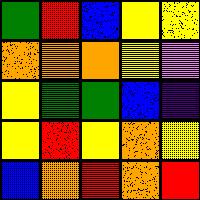[["green", "red", "blue", "yellow", "yellow"], ["orange", "orange", "orange", "yellow", "violet"], ["yellow", "green", "green", "blue", "indigo"], ["yellow", "red", "yellow", "orange", "yellow"], ["blue", "orange", "red", "orange", "red"]]